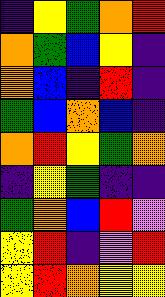[["indigo", "yellow", "green", "orange", "red"], ["orange", "green", "blue", "yellow", "indigo"], ["orange", "blue", "indigo", "red", "indigo"], ["green", "blue", "orange", "blue", "indigo"], ["orange", "red", "yellow", "green", "orange"], ["indigo", "yellow", "green", "indigo", "indigo"], ["green", "orange", "blue", "red", "violet"], ["yellow", "red", "indigo", "violet", "red"], ["yellow", "red", "orange", "yellow", "yellow"]]